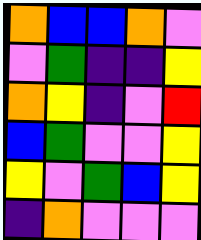[["orange", "blue", "blue", "orange", "violet"], ["violet", "green", "indigo", "indigo", "yellow"], ["orange", "yellow", "indigo", "violet", "red"], ["blue", "green", "violet", "violet", "yellow"], ["yellow", "violet", "green", "blue", "yellow"], ["indigo", "orange", "violet", "violet", "violet"]]